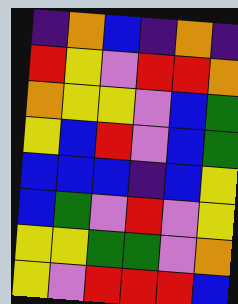[["indigo", "orange", "blue", "indigo", "orange", "indigo"], ["red", "yellow", "violet", "red", "red", "orange"], ["orange", "yellow", "yellow", "violet", "blue", "green"], ["yellow", "blue", "red", "violet", "blue", "green"], ["blue", "blue", "blue", "indigo", "blue", "yellow"], ["blue", "green", "violet", "red", "violet", "yellow"], ["yellow", "yellow", "green", "green", "violet", "orange"], ["yellow", "violet", "red", "red", "red", "blue"]]